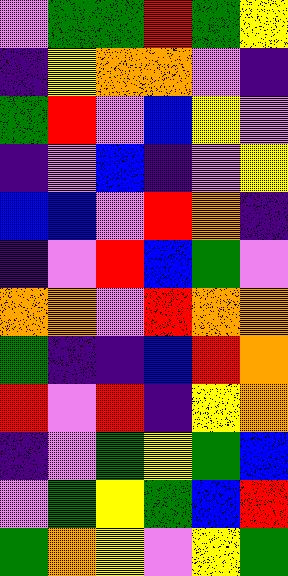[["violet", "green", "green", "red", "green", "yellow"], ["indigo", "yellow", "orange", "orange", "violet", "indigo"], ["green", "red", "violet", "blue", "yellow", "violet"], ["indigo", "violet", "blue", "indigo", "violet", "yellow"], ["blue", "blue", "violet", "red", "orange", "indigo"], ["indigo", "violet", "red", "blue", "green", "violet"], ["orange", "orange", "violet", "red", "orange", "orange"], ["green", "indigo", "indigo", "blue", "red", "orange"], ["red", "violet", "red", "indigo", "yellow", "orange"], ["indigo", "violet", "green", "yellow", "green", "blue"], ["violet", "green", "yellow", "green", "blue", "red"], ["green", "orange", "yellow", "violet", "yellow", "green"]]